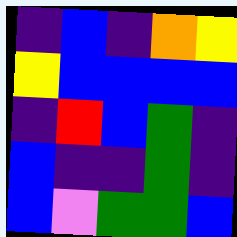[["indigo", "blue", "indigo", "orange", "yellow"], ["yellow", "blue", "blue", "blue", "blue"], ["indigo", "red", "blue", "green", "indigo"], ["blue", "indigo", "indigo", "green", "indigo"], ["blue", "violet", "green", "green", "blue"]]